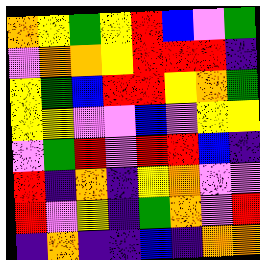[["orange", "yellow", "green", "yellow", "red", "blue", "violet", "green"], ["violet", "orange", "orange", "yellow", "red", "red", "red", "indigo"], ["yellow", "green", "blue", "red", "red", "yellow", "orange", "green"], ["yellow", "yellow", "violet", "violet", "blue", "violet", "yellow", "yellow"], ["violet", "green", "red", "violet", "red", "red", "blue", "indigo"], ["red", "indigo", "orange", "indigo", "yellow", "orange", "violet", "violet"], ["red", "violet", "yellow", "indigo", "green", "orange", "violet", "red"], ["indigo", "orange", "indigo", "indigo", "blue", "indigo", "orange", "orange"]]